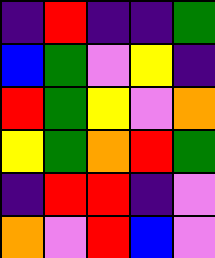[["indigo", "red", "indigo", "indigo", "green"], ["blue", "green", "violet", "yellow", "indigo"], ["red", "green", "yellow", "violet", "orange"], ["yellow", "green", "orange", "red", "green"], ["indigo", "red", "red", "indigo", "violet"], ["orange", "violet", "red", "blue", "violet"]]